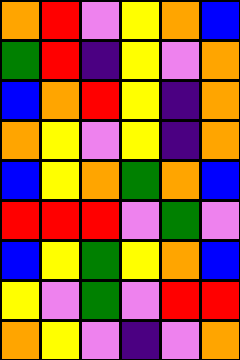[["orange", "red", "violet", "yellow", "orange", "blue"], ["green", "red", "indigo", "yellow", "violet", "orange"], ["blue", "orange", "red", "yellow", "indigo", "orange"], ["orange", "yellow", "violet", "yellow", "indigo", "orange"], ["blue", "yellow", "orange", "green", "orange", "blue"], ["red", "red", "red", "violet", "green", "violet"], ["blue", "yellow", "green", "yellow", "orange", "blue"], ["yellow", "violet", "green", "violet", "red", "red"], ["orange", "yellow", "violet", "indigo", "violet", "orange"]]